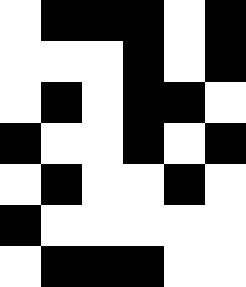[["white", "black", "black", "black", "white", "black"], ["white", "white", "white", "black", "white", "black"], ["white", "black", "white", "black", "black", "white"], ["black", "white", "white", "black", "white", "black"], ["white", "black", "white", "white", "black", "white"], ["black", "white", "white", "white", "white", "white"], ["white", "black", "black", "black", "white", "white"]]